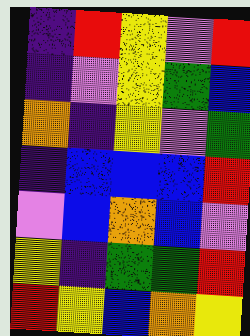[["indigo", "red", "yellow", "violet", "red"], ["indigo", "violet", "yellow", "green", "blue"], ["orange", "indigo", "yellow", "violet", "green"], ["indigo", "blue", "blue", "blue", "red"], ["violet", "blue", "orange", "blue", "violet"], ["yellow", "indigo", "green", "green", "red"], ["red", "yellow", "blue", "orange", "yellow"]]